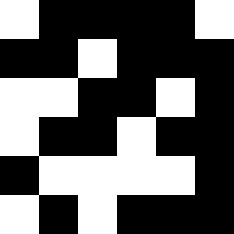[["white", "black", "black", "black", "black", "white"], ["black", "black", "white", "black", "black", "black"], ["white", "white", "black", "black", "white", "black"], ["white", "black", "black", "white", "black", "black"], ["black", "white", "white", "white", "white", "black"], ["white", "black", "white", "black", "black", "black"]]